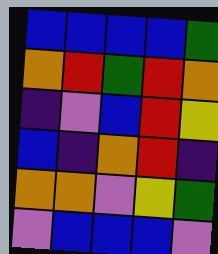[["blue", "blue", "blue", "blue", "green"], ["orange", "red", "green", "red", "orange"], ["indigo", "violet", "blue", "red", "yellow"], ["blue", "indigo", "orange", "red", "indigo"], ["orange", "orange", "violet", "yellow", "green"], ["violet", "blue", "blue", "blue", "violet"]]